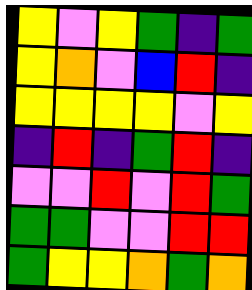[["yellow", "violet", "yellow", "green", "indigo", "green"], ["yellow", "orange", "violet", "blue", "red", "indigo"], ["yellow", "yellow", "yellow", "yellow", "violet", "yellow"], ["indigo", "red", "indigo", "green", "red", "indigo"], ["violet", "violet", "red", "violet", "red", "green"], ["green", "green", "violet", "violet", "red", "red"], ["green", "yellow", "yellow", "orange", "green", "orange"]]